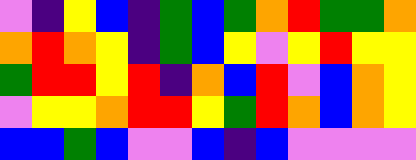[["violet", "indigo", "yellow", "blue", "indigo", "green", "blue", "green", "orange", "red", "green", "green", "orange"], ["orange", "red", "orange", "yellow", "indigo", "green", "blue", "yellow", "violet", "yellow", "red", "yellow", "yellow"], ["green", "red", "red", "yellow", "red", "indigo", "orange", "blue", "red", "violet", "blue", "orange", "yellow"], ["violet", "yellow", "yellow", "orange", "red", "red", "yellow", "green", "red", "orange", "blue", "orange", "yellow"], ["blue", "blue", "green", "blue", "violet", "violet", "blue", "indigo", "blue", "violet", "violet", "violet", "violet"]]